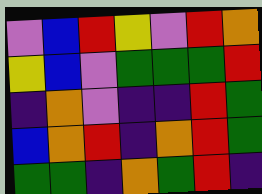[["violet", "blue", "red", "yellow", "violet", "red", "orange"], ["yellow", "blue", "violet", "green", "green", "green", "red"], ["indigo", "orange", "violet", "indigo", "indigo", "red", "green"], ["blue", "orange", "red", "indigo", "orange", "red", "green"], ["green", "green", "indigo", "orange", "green", "red", "indigo"]]